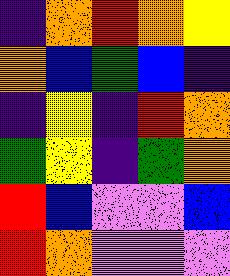[["indigo", "orange", "red", "orange", "yellow"], ["orange", "blue", "green", "blue", "indigo"], ["indigo", "yellow", "indigo", "red", "orange"], ["green", "yellow", "indigo", "green", "orange"], ["red", "blue", "violet", "violet", "blue"], ["red", "orange", "violet", "violet", "violet"]]